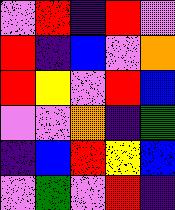[["violet", "red", "indigo", "red", "violet"], ["red", "indigo", "blue", "violet", "orange"], ["red", "yellow", "violet", "red", "blue"], ["violet", "violet", "orange", "indigo", "green"], ["indigo", "blue", "red", "yellow", "blue"], ["violet", "green", "violet", "red", "indigo"]]